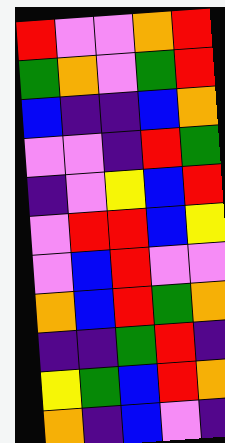[["red", "violet", "violet", "orange", "red"], ["green", "orange", "violet", "green", "red"], ["blue", "indigo", "indigo", "blue", "orange"], ["violet", "violet", "indigo", "red", "green"], ["indigo", "violet", "yellow", "blue", "red"], ["violet", "red", "red", "blue", "yellow"], ["violet", "blue", "red", "violet", "violet"], ["orange", "blue", "red", "green", "orange"], ["indigo", "indigo", "green", "red", "indigo"], ["yellow", "green", "blue", "red", "orange"], ["orange", "indigo", "blue", "violet", "indigo"]]